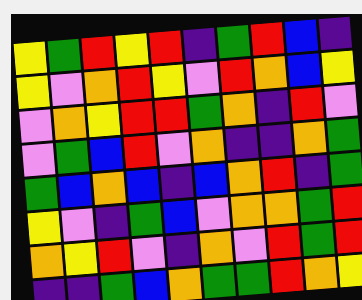[["yellow", "green", "red", "yellow", "red", "indigo", "green", "red", "blue", "indigo"], ["yellow", "violet", "orange", "red", "yellow", "violet", "red", "orange", "blue", "yellow"], ["violet", "orange", "yellow", "red", "red", "green", "orange", "indigo", "red", "violet"], ["violet", "green", "blue", "red", "violet", "orange", "indigo", "indigo", "orange", "green"], ["green", "blue", "orange", "blue", "indigo", "blue", "orange", "red", "indigo", "green"], ["yellow", "violet", "indigo", "green", "blue", "violet", "orange", "orange", "green", "red"], ["orange", "yellow", "red", "violet", "indigo", "orange", "violet", "red", "green", "red"], ["indigo", "indigo", "green", "blue", "orange", "green", "green", "red", "orange", "yellow"]]